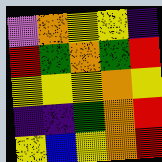[["violet", "orange", "yellow", "yellow", "indigo"], ["red", "green", "orange", "green", "red"], ["yellow", "yellow", "yellow", "orange", "yellow"], ["indigo", "indigo", "green", "orange", "red"], ["yellow", "blue", "yellow", "orange", "red"]]